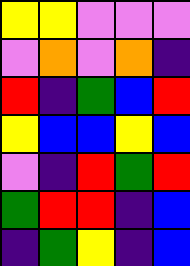[["yellow", "yellow", "violet", "violet", "violet"], ["violet", "orange", "violet", "orange", "indigo"], ["red", "indigo", "green", "blue", "red"], ["yellow", "blue", "blue", "yellow", "blue"], ["violet", "indigo", "red", "green", "red"], ["green", "red", "red", "indigo", "blue"], ["indigo", "green", "yellow", "indigo", "blue"]]